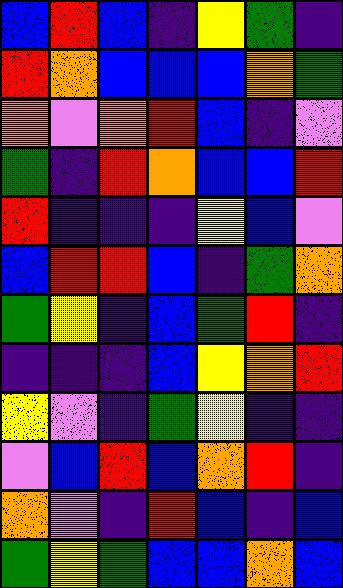[["blue", "red", "blue", "indigo", "yellow", "green", "indigo"], ["red", "orange", "blue", "blue", "blue", "orange", "green"], ["orange", "violet", "orange", "red", "blue", "indigo", "violet"], ["green", "indigo", "red", "orange", "blue", "blue", "red"], ["red", "indigo", "indigo", "indigo", "yellow", "blue", "violet"], ["blue", "red", "red", "blue", "indigo", "green", "orange"], ["green", "yellow", "indigo", "blue", "green", "red", "indigo"], ["indigo", "indigo", "indigo", "blue", "yellow", "orange", "red"], ["yellow", "violet", "indigo", "green", "yellow", "indigo", "indigo"], ["violet", "blue", "red", "blue", "orange", "red", "indigo"], ["orange", "violet", "indigo", "red", "blue", "indigo", "blue"], ["green", "yellow", "green", "blue", "blue", "orange", "blue"]]